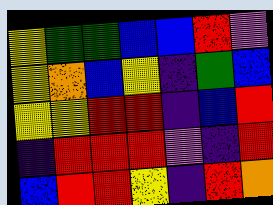[["yellow", "green", "green", "blue", "blue", "red", "violet"], ["yellow", "orange", "blue", "yellow", "indigo", "green", "blue"], ["yellow", "yellow", "red", "red", "indigo", "blue", "red"], ["indigo", "red", "red", "red", "violet", "indigo", "red"], ["blue", "red", "red", "yellow", "indigo", "red", "orange"]]